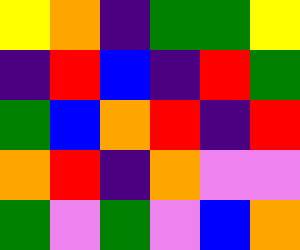[["yellow", "orange", "indigo", "green", "green", "yellow"], ["indigo", "red", "blue", "indigo", "red", "green"], ["green", "blue", "orange", "red", "indigo", "red"], ["orange", "red", "indigo", "orange", "violet", "violet"], ["green", "violet", "green", "violet", "blue", "orange"]]